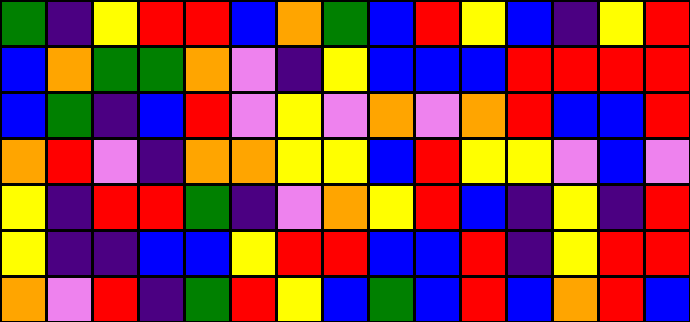[["green", "indigo", "yellow", "red", "red", "blue", "orange", "green", "blue", "red", "yellow", "blue", "indigo", "yellow", "red"], ["blue", "orange", "green", "green", "orange", "violet", "indigo", "yellow", "blue", "blue", "blue", "red", "red", "red", "red"], ["blue", "green", "indigo", "blue", "red", "violet", "yellow", "violet", "orange", "violet", "orange", "red", "blue", "blue", "red"], ["orange", "red", "violet", "indigo", "orange", "orange", "yellow", "yellow", "blue", "red", "yellow", "yellow", "violet", "blue", "violet"], ["yellow", "indigo", "red", "red", "green", "indigo", "violet", "orange", "yellow", "red", "blue", "indigo", "yellow", "indigo", "red"], ["yellow", "indigo", "indigo", "blue", "blue", "yellow", "red", "red", "blue", "blue", "red", "indigo", "yellow", "red", "red"], ["orange", "violet", "red", "indigo", "green", "red", "yellow", "blue", "green", "blue", "red", "blue", "orange", "red", "blue"]]